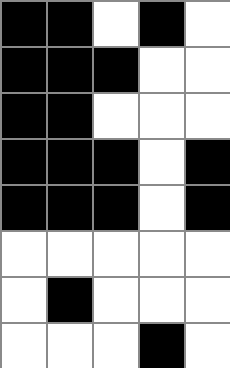[["black", "black", "white", "black", "white"], ["black", "black", "black", "white", "white"], ["black", "black", "white", "white", "white"], ["black", "black", "black", "white", "black"], ["black", "black", "black", "white", "black"], ["white", "white", "white", "white", "white"], ["white", "black", "white", "white", "white"], ["white", "white", "white", "black", "white"]]